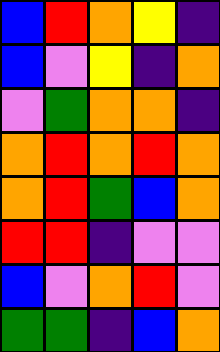[["blue", "red", "orange", "yellow", "indigo"], ["blue", "violet", "yellow", "indigo", "orange"], ["violet", "green", "orange", "orange", "indigo"], ["orange", "red", "orange", "red", "orange"], ["orange", "red", "green", "blue", "orange"], ["red", "red", "indigo", "violet", "violet"], ["blue", "violet", "orange", "red", "violet"], ["green", "green", "indigo", "blue", "orange"]]